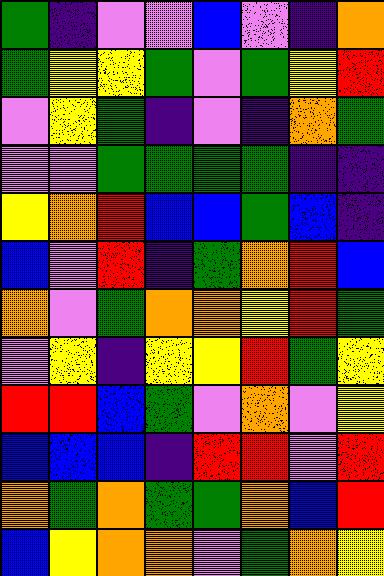[["green", "indigo", "violet", "violet", "blue", "violet", "indigo", "orange"], ["green", "yellow", "yellow", "green", "violet", "green", "yellow", "red"], ["violet", "yellow", "green", "indigo", "violet", "indigo", "orange", "green"], ["violet", "violet", "green", "green", "green", "green", "indigo", "indigo"], ["yellow", "orange", "red", "blue", "blue", "green", "blue", "indigo"], ["blue", "violet", "red", "indigo", "green", "orange", "red", "blue"], ["orange", "violet", "green", "orange", "orange", "yellow", "red", "green"], ["violet", "yellow", "indigo", "yellow", "yellow", "red", "green", "yellow"], ["red", "red", "blue", "green", "violet", "orange", "violet", "yellow"], ["blue", "blue", "blue", "indigo", "red", "red", "violet", "red"], ["orange", "green", "orange", "green", "green", "orange", "blue", "red"], ["blue", "yellow", "orange", "orange", "violet", "green", "orange", "yellow"]]